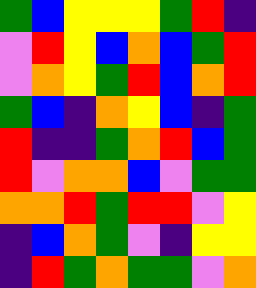[["green", "blue", "yellow", "yellow", "yellow", "green", "red", "indigo"], ["violet", "red", "yellow", "blue", "orange", "blue", "green", "red"], ["violet", "orange", "yellow", "green", "red", "blue", "orange", "red"], ["green", "blue", "indigo", "orange", "yellow", "blue", "indigo", "green"], ["red", "indigo", "indigo", "green", "orange", "red", "blue", "green"], ["red", "violet", "orange", "orange", "blue", "violet", "green", "green"], ["orange", "orange", "red", "green", "red", "red", "violet", "yellow"], ["indigo", "blue", "orange", "green", "violet", "indigo", "yellow", "yellow"], ["indigo", "red", "green", "orange", "green", "green", "violet", "orange"]]